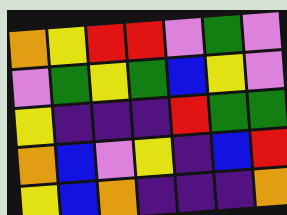[["orange", "yellow", "red", "red", "violet", "green", "violet"], ["violet", "green", "yellow", "green", "blue", "yellow", "violet"], ["yellow", "indigo", "indigo", "indigo", "red", "green", "green"], ["orange", "blue", "violet", "yellow", "indigo", "blue", "red"], ["yellow", "blue", "orange", "indigo", "indigo", "indigo", "orange"]]